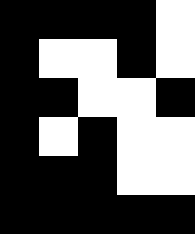[["black", "black", "black", "black", "white"], ["black", "white", "white", "black", "white"], ["black", "black", "white", "white", "black"], ["black", "white", "black", "white", "white"], ["black", "black", "black", "white", "white"], ["black", "black", "black", "black", "black"]]